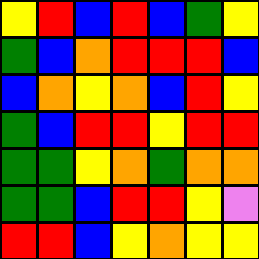[["yellow", "red", "blue", "red", "blue", "green", "yellow"], ["green", "blue", "orange", "red", "red", "red", "blue"], ["blue", "orange", "yellow", "orange", "blue", "red", "yellow"], ["green", "blue", "red", "red", "yellow", "red", "red"], ["green", "green", "yellow", "orange", "green", "orange", "orange"], ["green", "green", "blue", "red", "red", "yellow", "violet"], ["red", "red", "blue", "yellow", "orange", "yellow", "yellow"]]